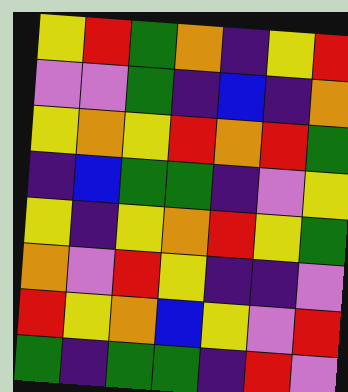[["yellow", "red", "green", "orange", "indigo", "yellow", "red"], ["violet", "violet", "green", "indigo", "blue", "indigo", "orange"], ["yellow", "orange", "yellow", "red", "orange", "red", "green"], ["indigo", "blue", "green", "green", "indigo", "violet", "yellow"], ["yellow", "indigo", "yellow", "orange", "red", "yellow", "green"], ["orange", "violet", "red", "yellow", "indigo", "indigo", "violet"], ["red", "yellow", "orange", "blue", "yellow", "violet", "red"], ["green", "indigo", "green", "green", "indigo", "red", "violet"]]